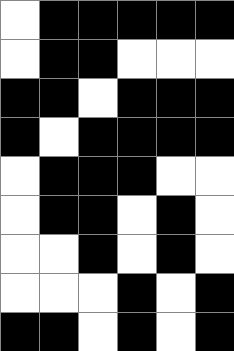[["white", "black", "black", "black", "black", "black"], ["white", "black", "black", "white", "white", "white"], ["black", "black", "white", "black", "black", "black"], ["black", "white", "black", "black", "black", "black"], ["white", "black", "black", "black", "white", "white"], ["white", "black", "black", "white", "black", "white"], ["white", "white", "black", "white", "black", "white"], ["white", "white", "white", "black", "white", "black"], ["black", "black", "white", "black", "white", "black"]]